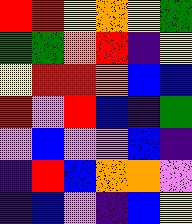[["red", "red", "yellow", "orange", "yellow", "green"], ["green", "green", "orange", "red", "indigo", "yellow"], ["yellow", "red", "red", "orange", "blue", "blue"], ["red", "violet", "red", "blue", "indigo", "green"], ["violet", "blue", "violet", "violet", "blue", "indigo"], ["indigo", "red", "blue", "orange", "orange", "violet"], ["indigo", "blue", "violet", "indigo", "blue", "yellow"]]